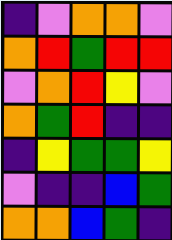[["indigo", "violet", "orange", "orange", "violet"], ["orange", "red", "green", "red", "red"], ["violet", "orange", "red", "yellow", "violet"], ["orange", "green", "red", "indigo", "indigo"], ["indigo", "yellow", "green", "green", "yellow"], ["violet", "indigo", "indigo", "blue", "green"], ["orange", "orange", "blue", "green", "indigo"]]